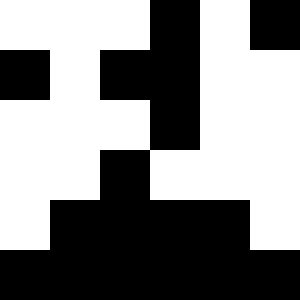[["white", "white", "white", "black", "white", "black"], ["black", "white", "black", "black", "white", "white"], ["white", "white", "white", "black", "white", "white"], ["white", "white", "black", "white", "white", "white"], ["white", "black", "black", "black", "black", "white"], ["black", "black", "black", "black", "black", "black"]]